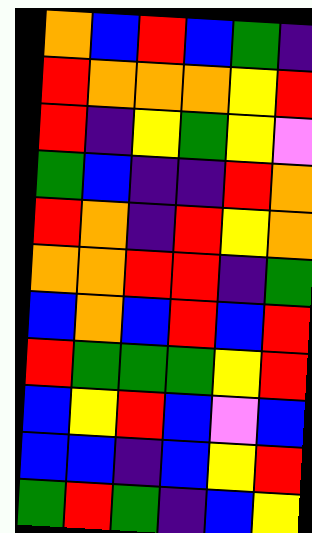[["orange", "blue", "red", "blue", "green", "indigo"], ["red", "orange", "orange", "orange", "yellow", "red"], ["red", "indigo", "yellow", "green", "yellow", "violet"], ["green", "blue", "indigo", "indigo", "red", "orange"], ["red", "orange", "indigo", "red", "yellow", "orange"], ["orange", "orange", "red", "red", "indigo", "green"], ["blue", "orange", "blue", "red", "blue", "red"], ["red", "green", "green", "green", "yellow", "red"], ["blue", "yellow", "red", "blue", "violet", "blue"], ["blue", "blue", "indigo", "blue", "yellow", "red"], ["green", "red", "green", "indigo", "blue", "yellow"]]